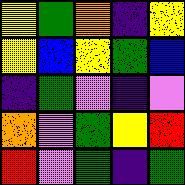[["yellow", "green", "orange", "indigo", "yellow"], ["yellow", "blue", "yellow", "green", "blue"], ["indigo", "green", "violet", "indigo", "violet"], ["orange", "violet", "green", "yellow", "red"], ["red", "violet", "green", "indigo", "green"]]